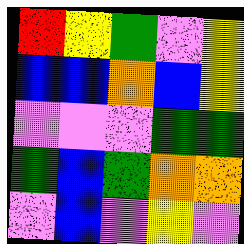[["red", "yellow", "green", "violet", "yellow"], ["blue", "blue", "orange", "blue", "yellow"], ["violet", "violet", "violet", "green", "green"], ["green", "blue", "green", "orange", "orange"], ["violet", "blue", "violet", "yellow", "violet"]]